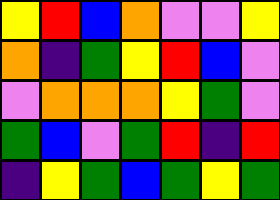[["yellow", "red", "blue", "orange", "violet", "violet", "yellow"], ["orange", "indigo", "green", "yellow", "red", "blue", "violet"], ["violet", "orange", "orange", "orange", "yellow", "green", "violet"], ["green", "blue", "violet", "green", "red", "indigo", "red"], ["indigo", "yellow", "green", "blue", "green", "yellow", "green"]]